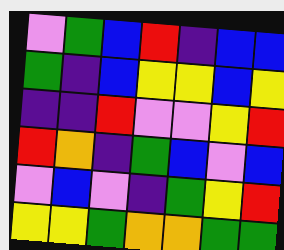[["violet", "green", "blue", "red", "indigo", "blue", "blue"], ["green", "indigo", "blue", "yellow", "yellow", "blue", "yellow"], ["indigo", "indigo", "red", "violet", "violet", "yellow", "red"], ["red", "orange", "indigo", "green", "blue", "violet", "blue"], ["violet", "blue", "violet", "indigo", "green", "yellow", "red"], ["yellow", "yellow", "green", "orange", "orange", "green", "green"]]